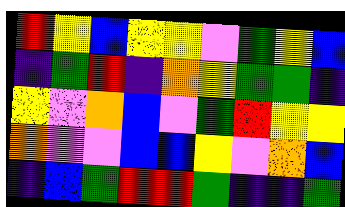[["red", "yellow", "blue", "yellow", "yellow", "violet", "green", "yellow", "blue"], ["indigo", "green", "red", "indigo", "orange", "yellow", "green", "green", "indigo"], ["yellow", "violet", "orange", "blue", "violet", "green", "red", "yellow", "yellow"], ["orange", "violet", "violet", "blue", "blue", "yellow", "violet", "orange", "blue"], ["indigo", "blue", "green", "red", "red", "green", "indigo", "indigo", "green"]]